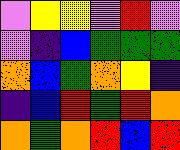[["violet", "yellow", "yellow", "violet", "red", "violet"], ["violet", "indigo", "blue", "green", "green", "green"], ["orange", "blue", "green", "orange", "yellow", "indigo"], ["indigo", "blue", "red", "green", "red", "orange"], ["orange", "green", "orange", "red", "blue", "red"]]